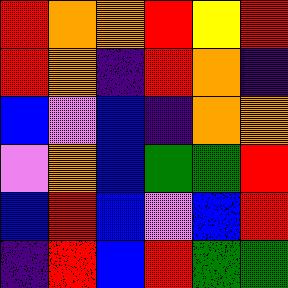[["red", "orange", "orange", "red", "yellow", "red"], ["red", "orange", "indigo", "red", "orange", "indigo"], ["blue", "violet", "blue", "indigo", "orange", "orange"], ["violet", "orange", "blue", "green", "green", "red"], ["blue", "red", "blue", "violet", "blue", "red"], ["indigo", "red", "blue", "red", "green", "green"]]